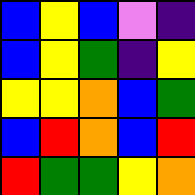[["blue", "yellow", "blue", "violet", "indigo"], ["blue", "yellow", "green", "indigo", "yellow"], ["yellow", "yellow", "orange", "blue", "green"], ["blue", "red", "orange", "blue", "red"], ["red", "green", "green", "yellow", "orange"]]